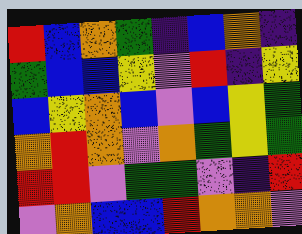[["red", "blue", "orange", "green", "indigo", "blue", "orange", "indigo"], ["green", "blue", "blue", "yellow", "violet", "red", "indigo", "yellow"], ["blue", "yellow", "orange", "blue", "violet", "blue", "yellow", "green"], ["orange", "red", "orange", "violet", "orange", "green", "yellow", "green"], ["red", "red", "violet", "green", "green", "violet", "indigo", "red"], ["violet", "orange", "blue", "blue", "red", "orange", "orange", "violet"]]